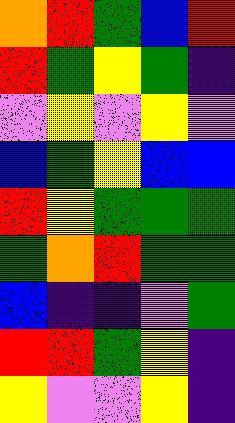[["orange", "red", "green", "blue", "red"], ["red", "green", "yellow", "green", "indigo"], ["violet", "yellow", "violet", "yellow", "violet"], ["blue", "green", "yellow", "blue", "blue"], ["red", "yellow", "green", "green", "green"], ["green", "orange", "red", "green", "green"], ["blue", "indigo", "indigo", "violet", "green"], ["red", "red", "green", "yellow", "indigo"], ["yellow", "violet", "violet", "yellow", "indigo"]]